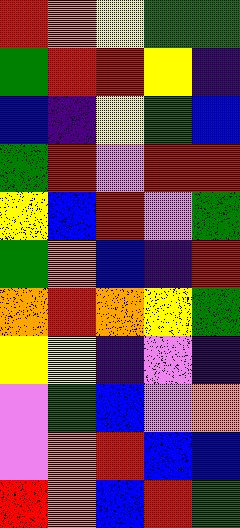[["red", "orange", "yellow", "green", "green"], ["green", "red", "red", "yellow", "indigo"], ["blue", "indigo", "yellow", "green", "blue"], ["green", "red", "violet", "red", "red"], ["yellow", "blue", "red", "violet", "green"], ["green", "orange", "blue", "indigo", "red"], ["orange", "red", "orange", "yellow", "green"], ["yellow", "yellow", "indigo", "violet", "indigo"], ["violet", "green", "blue", "violet", "orange"], ["violet", "orange", "red", "blue", "blue"], ["red", "orange", "blue", "red", "green"]]